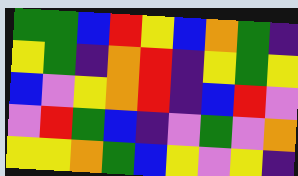[["green", "green", "blue", "red", "yellow", "blue", "orange", "green", "indigo"], ["yellow", "green", "indigo", "orange", "red", "indigo", "yellow", "green", "yellow"], ["blue", "violet", "yellow", "orange", "red", "indigo", "blue", "red", "violet"], ["violet", "red", "green", "blue", "indigo", "violet", "green", "violet", "orange"], ["yellow", "yellow", "orange", "green", "blue", "yellow", "violet", "yellow", "indigo"]]